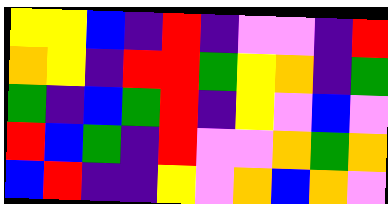[["yellow", "yellow", "blue", "indigo", "red", "indigo", "violet", "violet", "indigo", "red"], ["orange", "yellow", "indigo", "red", "red", "green", "yellow", "orange", "indigo", "green"], ["green", "indigo", "blue", "green", "red", "indigo", "yellow", "violet", "blue", "violet"], ["red", "blue", "green", "indigo", "red", "violet", "violet", "orange", "green", "orange"], ["blue", "red", "indigo", "indigo", "yellow", "violet", "orange", "blue", "orange", "violet"]]